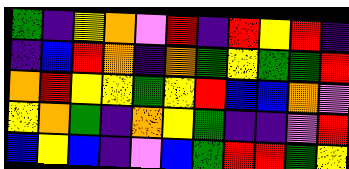[["green", "indigo", "yellow", "orange", "violet", "red", "indigo", "red", "yellow", "red", "indigo"], ["indigo", "blue", "red", "orange", "indigo", "orange", "green", "yellow", "green", "green", "red"], ["orange", "red", "yellow", "yellow", "green", "yellow", "red", "blue", "blue", "orange", "violet"], ["yellow", "orange", "green", "indigo", "orange", "yellow", "green", "indigo", "indigo", "violet", "red"], ["blue", "yellow", "blue", "indigo", "violet", "blue", "green", "red", "red", "green", "yellow"]]